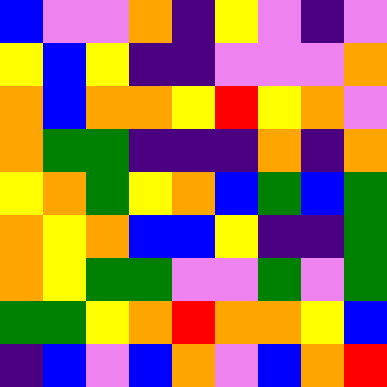[["blue", "violet", "violet", "orange", "indigo", "yellow", "violet", "indigo", "violet"], ["yellow", "blue", "yellow", "indigo", "indigo", "violet", "violet", "violet", "orange"], ["orange", "blue", "orange", "orange", "yellow", "red", "yellow", "orange", "violet"], ["orange", "green", "green", "indigo", "indigo", "indigo", "orange", "indigo", "orange"], ["yellow", "orange", "green", "yellow", "orange", "blue", "green", "blue", "green"], ["orange", "yellow", "orange", "blue", "blue", "yellow", "indigo", "indigo", "green"], ["orange", "yellow", "green", "green", "violet", "violet", "green", "violet", "green"], ["green", "green", "yellow", "orange", "red", "orange", "orange", "yellow", "blue"], ["indigo", "blue", "violet", "blue", "orange", "violet", "blue", "orange", "red"]]